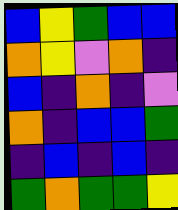[["blue", "yellow", "green", "blue", "blue"], ["orange", "yellow", "violet", "orange", "indigo"], ["blue", "indigo", "orange", "indigo", "violet"], ["orange", "indigo", "blue", "blue", "green"], ["indigo", "blue", "indigo", "blue", "indigo"], ["green", "orange", "green", "green", "yellow"]]